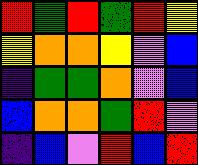[["red", "green", "red", "green", "red", "yellow"], ["yellow", "orange", "orange", "yellow", "violet", "blue"], ["indigo", "green", "green", "orange", "violet", "blue"], ["blue", "orange", "orange", "green", "red", "violet"], ["indigo", "blue", "violet", "red", "blue", "red"]]